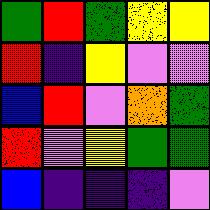[["green", "red", "green", "yellow", "yellow"], ["red", "indigo", "yellow", "violet", "violet"], ["blue", "red", "violet", "orange", "green"], ["red", "violet", "yellow", "green", "green"], ["blue", "indigo", "indigo", "indigo", "violet"]]